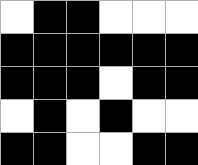[["white", "black", "black", "white", "white", "white"], ["black", "black", "black", "black", "black", "black"], ["black", "black", "black", "white", "black", "black"], ["white", "black", "white", "black", "white", "white"], ["black", "black", "white", "white", "black", "black"]]